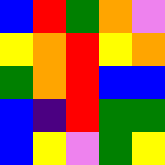[["blue", "red", "green", "orange", "violet"], ["yellow", "orange", "red", "yellow", "orange"], ["green", "orange", "red", "blue", "blue"], ["blue", "indigo", "red", "green", "green"], ["blue", "yellow", "violet", "green", "yellow"]]